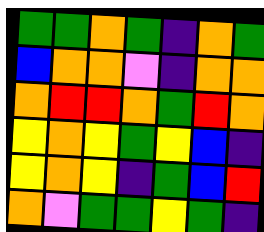[["green", "green", "orange", "green", "indigo", "orange", "green"], ["blue", "orange", "orange", "violet", "indigo", "orange", "orange"], ["orange", "red", "red", "orange", "green", "red", "orange"], ["yellow", "orange", "yellow", "green", "yellow", "blue", "indigo"], ["yellow", "orange", "yellow", "indigo", "green", "blue", "red"], ["orange", "violet", "green", "green", "yellow", "green", "indigo"]]